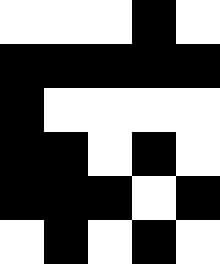[["white", "white", "white", "black", "white"], ["black", "black", "black", "black", "black"], ["black", "white", "white", "white", "white"], ["black", "black", "white", "black", "white"], ["black", "black", "black", "white", "black"], ["white", "black", "white", "black", "white"]]